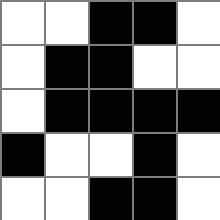[["white", "white", "black", "black", "white"], ["white", "black", "black", "white", "white"], ["white", "black", "black", "black", "black"], ["black", "white", "white", "black", "white"], ["white", "white", "black", "black", "white"]]